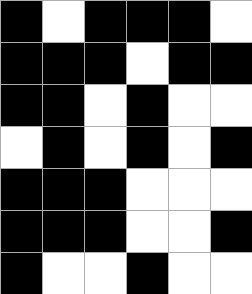[["black", "white", "black", "black", "black", "white"], ["black", "black", "black", "white", "black", "black"], ["black", "black", "white", "black", "white", "white"], ["white", "black", "white", "black", "white", "black"], ["black", "black", "black", "white", "white", "white"], ["black", "black", "black", "white", "white", "black"], ["black", "white", "white", "black", "white", "white"]]